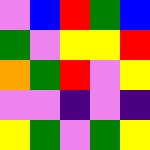[["violet", "blue", "red", "green", "blue"], ["green", "violet", "yellow", "yellow", "red"], ["orange", "green", "red", "violet", "yellow"], ["violet", "violet", "indigo", "violet", "indigo"], ["yellow", "green", "violet", "green", "yellow"]]